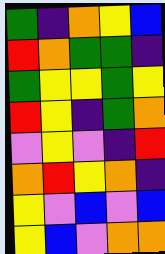[["green", "indigo", "orange", "yellow", "blue"], ["red", "orange", "green", "green", "indigo"], ["green", "yellow", "yellow", "green", "yellow"], ["red", "yellow", "indigo", "green", "orange"], ["violet", "yellow", "violet", "indigo", "red"], ["orange", "red", "yellow", "orange", "indigo"], ["yellow", "violet", "blue", "violet", "blue"], ["yellow", "blue", "violet", "orange", "orange"]]